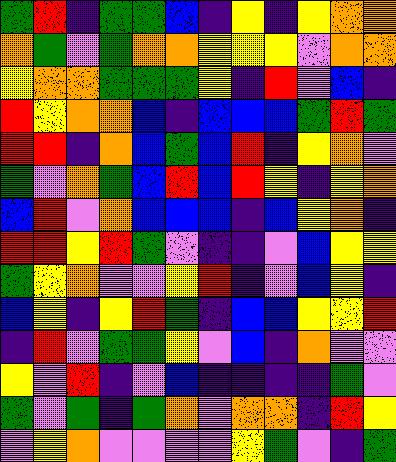[["green", "red", "indigo", "green", "green", "blue", "indigo", "yellow", "indigo", "yellow", "orange", "orange"], ["orange", "green", "violet", "green", "orange", "orange", "yellow", "yellow", "yellow", "violet", "orange", "orange"], ["yellow", "orange", "orange", "green", "green", "green", "yellow", "indigo", "red", "violet", "blue", "indigo"], ["red", "yellow", "orange", "orange", "blue", "indigo", "blue", "blue", "blue", "green", "red", "green"], ["red", "red", "indigo", "orange", "blue", "green", "blue", "red", "indigo", "yellow", "orange", "violet"], ["green", "violet", "orange", "green", "blue", "red", "blue", "red", "yellow", "indigo", "yellow", "orange"], ["blue", "red", "violet", "orange", "blue", "blue", "blue", "indigo", "blue", "yellow", "orange", "indigo"], ["red", "red", "yellow", "red", "green", "violet", "indigo", "indigo", "violet", "blue", "yellow", "yellow"], ["green", "yellow", "orange", "violet", "violet", "yellow", "red", "indigo", "violet", "blue", "yellow", "indigo"], ["blue", "yellow", "indigo", "yellow", "red", "green", "indigo", "blue", "blue", "yellow", "yellow", "red"], ["indigo", "red", "violet", "green", "green", "yellow", "violet", "blue", "indigo", "orange", "violet", "violet"], ["yellow", "violet", "red", "indigo", "violet", "blue", "indigo", "indigo", "indigo", "indigo", "green", "violet"], ["green", "violet", "green", "indigo", "green", "orange", "violet", "orange", "orange", "indigo", "red", "yellow"], ["violet", "yellow", "orange", "violet", "violet", "violet", "violet", "yellow", "green", "violet", "indigo", "green"]]